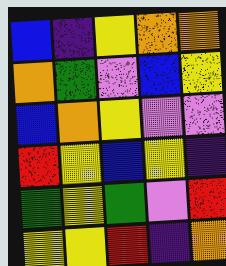[["blue", "indigo", "yellow", "orange", "orange"], ["orange", "green", "violet", "blue", "yellow"], ["blue", "orange", "yellow", "violet", "violet"], ["red", "yellow", "blue", "yellow", "indigo"], ["green", "yellow", "green", "violet", "red"], ["yellow", "yellow", "red", "indigo", "orange"]]